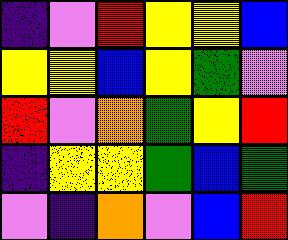[["indigo", "violet", "red", "yellow", "yellow", "blue"], ["yellow", "yellow", "blue", "yellow", "green", "violet"], ["red", "violet", "orange", "green", "yellow", "red"], ["indigo", "yellow", "yellow", "green", "blue", "green"], ["violet", "indigo", "orange", "violet", "blue", "red"]]